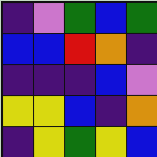[["indigo", "violet", "green", "blue", "green"], ["blue", "blue", "red", "orange", "indigo"], ["indigo", "indigo", "indigo", "blue", "violet"], ["yellow", "yellow", "blue", "indigo", "orange"], ["indigo", "yellow", "green", "yellow", "blue"]]